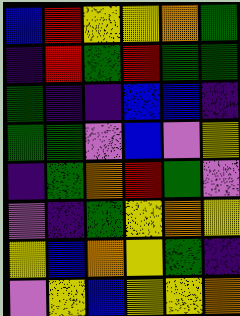[["blue", "red", "yellow", "yellow", "orange", "green"], ["indigo", "red", "green", "red", "green", "green"], ["green", "indigo", "indigo", "blue", "blue", "indigo"], ["green", "green", "violet", "blue", "violet", "yellow"], ["indigo", "green", "orange", "red", "green", "violet"], ["violet", "indigo", "green", "yellow", "orange", "yellow"], ["yellow", "blue", "orange", "yellow", "green", "indigo"], ["violet", "yellow", "blue", "yellow", "yellow", "orange"]]